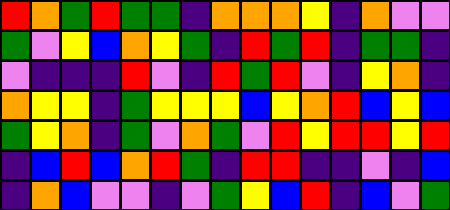[["red", "orange", "green", "red", "green", "green", "indigo", "orange", "orange", "orange", "yellow", "indigo", "orange", "violet", "violet"], ["green", "violet", "yellow", "blue", "orange", "yellow", "green", "indigo", "red", "green", "red", "indigo", "green", "green", "indigo"], ["violet", "indigo", "indigo", "indigo", "red", "violet", "indigo", "red", "green", "red", "violet", "indigo", "yellow", "orange", "indigo"], ["orange", "yellow", "yellow", "indigo", "green", "yellow", "yellow", "yellow", "blue", "yellow", "orange", "red", "blue", "yellow", "blue"], ["green", "yellow", "orange", "indigo", "green", "violet", "orange", "green", "violet", "red", "yellow", "red", "red", "yellow", "red"], ["indigo", "blue", "red", "blue", "orange", "red", "green", "indigo", "red", "red", "indigo", "indigo", "violet", "indigo", "blue"], ["indigo", "orange", "blue", "violet", "violet", "indigo", "violet", "green", "yellow", "blue", "red", "indigo", "blue", "violet", "green"]]